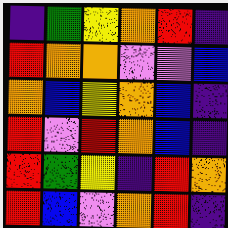[["indigo", "green", "yellow", "orange", "red", "indigo"], ["red", "orange", "orange", "violet", "violet", "blue"], ["orange", "blue", "yellow", "orange", "blue", "indigo"], ["red", "violet", "red", "orange", "blue", "indigo"], ["red", "green", "yellow", "indigo", "red", "orange"], ["red", "blue", "violet", "orange", "red", "indigo"]]